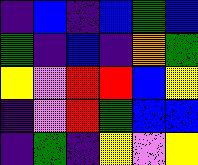[["indigo", "blue", "indigo", "blue", "green", "blue"], ["green", "indigo", "blue", "indigo", "orange", "green"], ["yellow", "violet", "red", "red", "blue", "yellow"], ["indigo", "violet", "red", "green", "blue", "blue"], ["indigo", "green", "indigo", "yellow", "violet", "yellow"]]